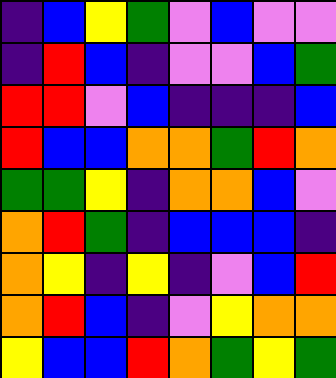[["indigo", "blue", "yellow", "green", "violet", "blue", "violet", "violet"], ["indigo", "red", "blue", "indigo", "violet", "violet", "blue", "green"], ["red", "red", "violet", "blue", "indigo", "indigo", "indigo", "blue"], ["red", "blue", "blue", "orange", "orange", "green", "red", "orange"], ["green", "green", "yellow", "indigo", "orange", "orange", "blue", "violet"], ["orange", "red", "green", "indigo", "blue", "blue", "blue", "indigo"], ["orange", "yellow", "indigo", "yellow", "indigo", "violet", "blue", "red"], ["orange", "red", "blue", "indigo", "violet", "yellow", "orange", "orange"], ["yellow", "blue", "blue", "red", "orange", "green", "yellow", "green"]]